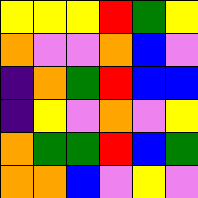[["yellow", "yellow", "yellow", "red", "green", "yellow"], ["orange", "violet", "violet", "orange", "blue", "violet"], ["indigo", "orange", "green", "red", "blue", "blue"], ["indigo", "yellow", "violet", "orange", "violet", "yellow"], ["orange", "green", "green", "red", "blue", "green"], ["orange", "orange", "blue", "violet", "yellow", "violet"]]